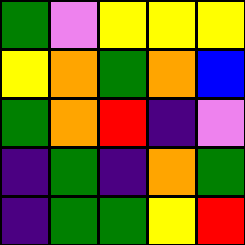[["green", "violet", "yellow", "yellow", "yellow"], ["yellow", "orange", "green", "orange", "blue"], ["green", "orange", "red", "indigo", "violet"], ["indigo", "green", "indigo", "orange", "green"], ["indigo", "green", "green", "yellow", "red"]]